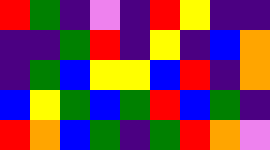[["red", "green", "indigo", "violet", "indigo", "red", "yellow", "indigo", "indigo"], ["indigo", "indigo", "green", "red", "indigo", "yellow", "indigo", "blue", "orange"], ["indigo", "green", "blue", "yellow", "yellow", "blue", "red", "indigo", "orange"], ["blue", "yellow", "green", "blue", "green", "red", "blue", "green", "indigo"], ["red", "orange", "blue", "green", "indigo", "green", "red", "orange", "violet"]]